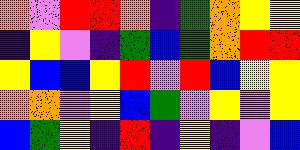[["orange", "violet", "red", "red", "orange", "indigo", "green", "orange", "yellow", "yellow"], ["indigo", "yellow", "violet", "indigo", "green", "blue", "green", "orange", "red", "red"], ["yellow", "blue", "blue", "yellow", "red", "violet", "red", "blue", "yellow", "yellow"], ["orange", "orange", "violet", "yellow", "blue", "green", "violet", "yellow", "violet", "yellow"], ["blue", "green", "yellow", "indigo", "red", "indigo", "yellow", "indigo", "violet", "blue"]]